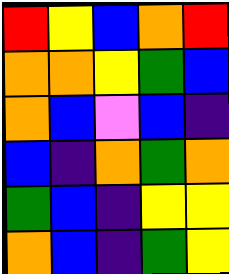[["red", "yellow", "blue", "orange", "red"], ["orange", "orange", "yellow", "green", "blue"], ["orange", "blue", "violet", "blue", "indigo"], ["blue", "indigo", "orange", "green", "orange"], ["green", "blue", "indigo", "yellow", "yellow"], ["orange", "blue", "indigo", "green", "yellow"]]